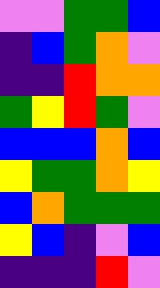[["violet", "violet", "green", "green", "blue"], ["indigo", "blue", "green", "orange", "violet"], ["indigo", "indigo", "red", "orange", "orange"], ["green", "yellow", "red", "green", "violet"], ["blue", "blue", "blue", "orange", "blue"], ["yellow", "green", "green", "orange", "yellow"], ["blue", "orange", "green", "green", "green"], ["yellow", "blue", "indigo", "violet", "blue"], ["indigo", "indigo", "indigo", "red", "violet"]]